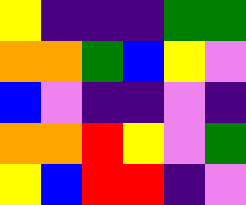[["yellow", "indigo", "indigo", "indigo", "green", "green"], ["orange", "orange", "green", "blue", "yellow", "violet"], ["blue", "violet", "indigo", "indigo", "violet", "indigo"], ["orange", "orange", "red", "yellow", "violet", "green"], ["yellow", "blue", "red", "red", "indigo", "violet"]]